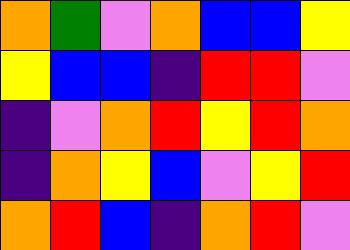[["orange", "green", "violet", "orange", "blue", "blue", "yellow"], ["yellow", "blue", "blue", "indigo", "red", "red", "violet"], ["indigo", "violet", "orange", "red", "yellow", "red", "orange"], ["indigo", "orange", "yellow", "blue", "violet", "yellow", "red"], ["orange", "red", "blue", "indigo", "orange", "red", "violet"]]